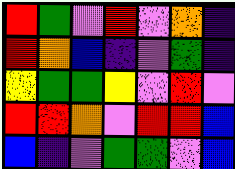[["red", "green", "violet", "red", "violet", "orange", "indigo"], ["red", "orange", "blue", "indigo", "violet", "green", "indigo"], ["yellow", "green", "green", "yellow", "violet", "red", "violet"], ["red", "red", "orange", "violet", "red", "red", "blue"], ["blue", "indigo", "violet", "green", "green", "violet", "blue"]]